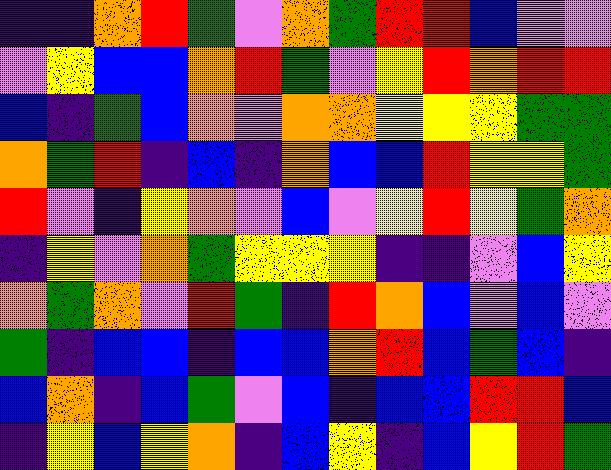[["indigo", "indigo", "orange", "red", "green", "violet", "orange", "green", "red", "red", "blue", "violet", "violet"], ["violet", "yellow", "blue", "blue", "orange", "red", "green", "violet", "yellow", "red", "orange", "red", "red"], ["blue", "indigo", "green", "blue", "orange", "violet", "orange", "orange", "yellow", "yellow", "yellow", "green", "green"], ["orange", "green", "red", "indigo", "blue", "indigo", "orange", "blue", "blue", "red", "yellow", "yellow", "green"], ["red", "violet", "indigo", "yellow", "orange", "violet", "blue", "violet", "yellow", "red", "yellow", "green", "orange"], ["indigo", "yellow", "violet", "orange", "green", "yellow", "yellow", "yellow", "indigo", "indigo", "violet", "blue", "yellow"], ["orange", "green", "orange", "violet", "red", "green", "indigo", "red", "orange", "blue", "violet", "blue", "violet"], ["green", "indigo", "blue", "blue", "indigo", "blue", "blue", "orange", "red", "blue", "green", "blue", "indigo"], ["blue", "orange", "indigo", "blue", "green", "violet", "blue", "indigo", "blue", "blue", "red", "red", "blue"], ["indigo", "yellow", "blue", "yellow", "orange", "indigo", "blue", "yellow", "indigo", "blue", "yellow", "red", "green"]]